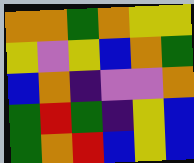[["orange", "orange", "green", "orange", "yellow", "yellow"], ["yellow", "violet", "yellow", "blue", "orange", "green"], ["blue", "orange", "indigo", "violet", "violet", "orange"], ["green", "red", "green", "indigo", "yellow", "blue"], ["green", "orange", "red", "blue", "yellow", "blue"]]